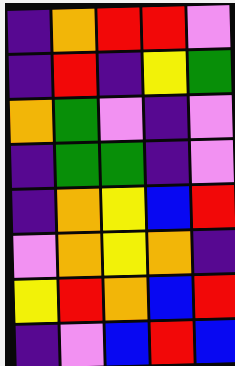[["indigo", "orange", "red", "red", "violet"], ["indigo", "red", "indigo", "yellow", "green"], ["orange", "green", "violet", "indigo", "violet"], ["indigo", "green", "green", "indigo", "violet"], ["indigo", "orange", "yellow", "blue", "red"], ["violet", "orange", "yellow", "orange", "indigo"], ["yellow", "red", "orange", "blue", "red"], ["indigo", "violet", "blue", "red", "blue"]]